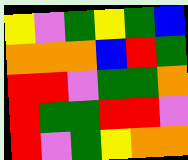[["yellow", "violet", "green", "yellow", "green", "blue"], ["orange", "orange", "orange", "blue", "red", "green"], ["red", "red", "violet", "green", "green", "orange"], ["red", "green", "green", "red", "red", "violet"], ["red", "violet", "green", "yellow", "orange", "orange"]]